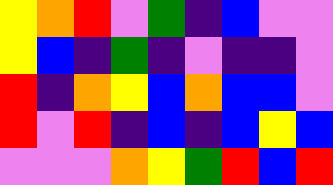[["yellow", "orange", "red", "violet", "green", "indigo", "blue", "violet", "violet"], ["yellow", "blue", "indigo", "green", "indigo", "violet", "indigo", "indigo", "violet"], ["red", "indigo", "orange", "yellow", "blue", "orange", "blue", "blue", "violet"], ["red", "violet", "red", "indigo", "blue", "indigo", "blue", "yellow", "blue"], ["violet", "violet", "violet", "orange", "yellow", "green", "red", "blue", "red"]]